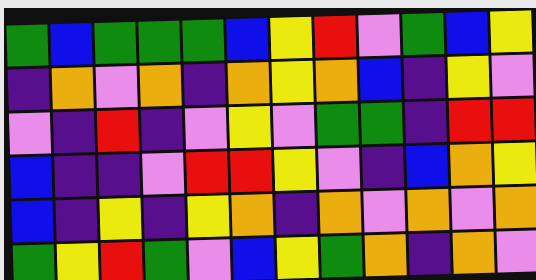[["green", "blue", "green", "green", "green", "blue", "yellow", "red", "violet", "green", "blue", "yellow"], ["indigo", "orange", "violet", "orange", "indigo", "orange", "yellow", "orange", "blue", "indigo", "yellow", "violet"], ["violet", "indigo", "red", "indigo", "violet", "yellow", "violet", "green", "green", "indigo", "red", "red"], ["blue", "indigo", "indigo", "violet", "red", "red", "yellow", "violet", "indigo", "blue", "orange", "yellow"], ["blue", "indigo", "yellow", "indigo", "yellow", "orange", "indigo", "orange", "violet", "orange", "violet", "orange"], ["green", "yellow", "red", "green", "violet", "blue", "yellow", "green", "orange", "indigo", "orange", "violet"]]